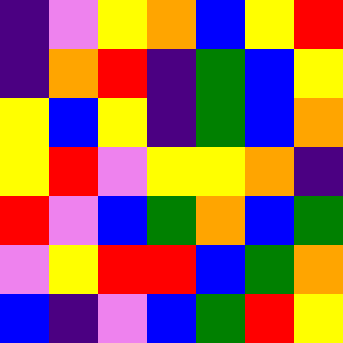[["indigo", "violet", "yellow", "orange", "blue", "yellow", "red"], ["indigo", "orange", "red", "indigo", "green", "blue", "yellow"], ["yellow", "blue", "yellow", "indigo", "green", "blue", "orange"], ["yellow", "red", "violet", "yellow", "yellow", "orange", "indigo"], ["red", "violet", "blue", "green", "orange", "blue", "green"], ["violet", "yellow", "red", "red", "blue", "green", "orange"], ["blue", "indigo", "violet", "blue", "green", "red", "yellow"]]